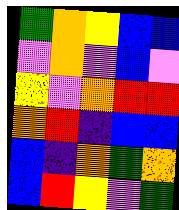[["green", "orange", "yellow", "blue", "blue"], ["violet", "orange", "violet", "blue", "violet"], ["yellow", "violet", "orange", "red", "red"], ["orange", "red", "indigo", "blue", "blue"], ["blue", "indigo", "orange", "green", "orange"], ["blue", "red", "yellow", "violet", "green"]]